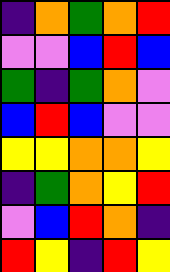[["indigo", "orange", "green", "orange", "red"], ["violet", "violet", "blue", "red", "blue"], ["green", "indigo", "green", "orange", "violet"], ["blue", "red", "blue", "violet", "violet"], ["yellow", "yellow", "orange", "orange", "yellow"], ["indigo", "green", "orange", "yellow", "red"], ["violet", "blue", "red", "orange", "indigo"], ["red", "yellow", "indigo", "red", "yellow"]]